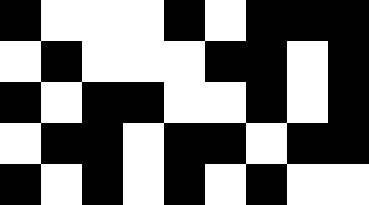[["black", "white", "white", "white", "black", "white", "black", "black", "black"], ["white", "black", "white", "white", "white", "black", "black", "white", "black"], ["black", "white", "black", "black", "white", "white", "black", "white", "black"], ["white", "black", "black", "white", "black", "black", "white", "black", "black"], ["black", "white", "black", "white", "black", "white", "black", "white", "white"]]